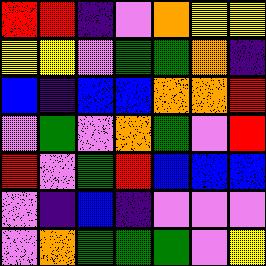[["red", "red", "indigo", "violet", "orange", "yellow", "yellow"], ["yellow", "yellow", "violet", "green", "green", "orange", "indigo"], ["blue", "indigo", "blue", "blue", "orange", "orange", "red"], ["violet", "green", "violet", "orange", "green", "violet", "red"], ["red", "violet", "green", "red", "blue", "blue", "blue"], ["violet", "indigo", "blue", "indigo", "violet", "violet", "violet"], ["violet", "orange", "green", "green", "green", "violet", "yellow"]]